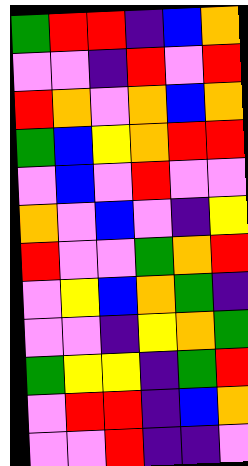[["green", "red", "red", "indigo", "blue", "orange"], ["violet", "violet", "indigo", "red", "violet", "red"], ["red", "orange", "violet", "orange", "blue", "orange"], ["green", "blue", "yellow", "orange", "red", "red"], ["violet", "blue", "violet", "red", "violet", "violet"], ["orange", "violet", "blue", "violet", "indigo", "yellow"], ["red", "violet", "violet", "green", "orange", "red"], ["violet", "yellow", "blue", "orange", "green", "indigo"], ["violet", "violet", "indigo", "yellow", "orange", "green"], ["green", "yellow", "yellow", "indigo", "green", "red"], ["violet", "red", "red", "indigo", "blue", "orange"], ["violet", "violet", "red", "indigo", "indigo", "violet"]]